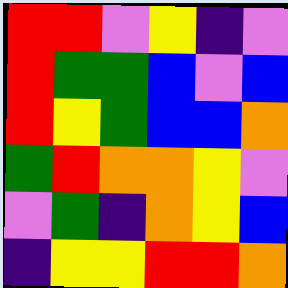[["red", "red", "violet", "yellow", "indigo", "violet"], ["red", "green", "green", "blue", "violet", "blue"], ["red", "yellow", "green", "blue", "blue", "orange"], ["green", "red", "orange", "orange", "yellow", "violet"], ["violet", "green", "indigo", "orange", "yellow", "blue"], ["indigo", "yellow", "yellow", "red", "red", "orange"]]